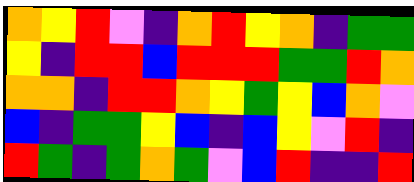[["orange", "yellow", "red", "violet", "indigo", "orange", "red", "yellow", "orange", "indigo", "green", "green"], ["yellow", "indigo", "red", "red", "blue", "red", "red", "red", "green", "green", "red", "orange"], ["orange", "orange", "indigo", "red", "red", "orange", "yellow", "green", "yellow", "blue", "orange", "violet"], ["blue", "indigo", "green", "green", "yellow", "blue", "indigo", "blue", "yellow", "violet", "red", "indigo"], ["red", "green", "indigo", "green", "orange", "green", "violet", "blue", "red", "indigo", "indigo", "red"]]